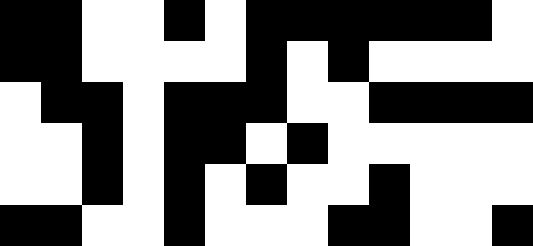[["black", "black", "white", "white", "black", "white", "black", "black", "black", "black", "black", "black", "white"], ["black", "black", "white", "white", "white", "white", "black", "white", "black", "white", "white", "white", "white"], ["white", "black", "black", "white", "black", "black", "black", "white", "white", "black", "black", "black", "black"], ["white", "white", "black", "white", "black", "black", "white", "black", "white", "white", "white", "white", "white"], ["white", "white", "black", "white", "black", "white", "black", "white", "white", "black", "white", "white", "white"], ["black", "black", "white", "white", "black", "white", "white", "white", "black", "black", "white", "white", "black"]]